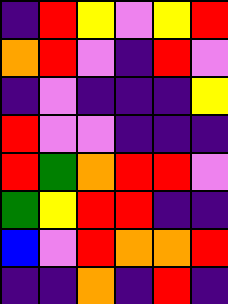[["indigo", "red", "yellow", "violet", "yellow", "red"], ["orange", "red", "violet", "indigo", "red", "violet"], ["indigo", "violet", "indigo", "indigo", "indigo", "yellow"], ["red", "violet", "violet", "indigo", "indigo", "indigo"], ["red", "green", "orange", "red", "red", "violet"], ["green", "yellow", "red", "red", "indigo", "indigo"], ["blue", "violet", "red", "orange", "orange", "red"], ["indigo", "indigo", "orange", "indigo", "red", "indigo"]]